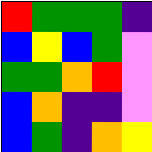[["red", "green", "green", "green", "indigo"], ["blue", "yellow", "blue", "green", "violet"], ["green", "green", "orange", "red", "violet"], ["blue", "orange", "indigo", "indigo", "violet"], ["blue", "green", "indigo", "orange", "yellow"]]